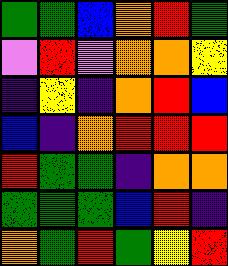[["green", "green", "blue", "orange", "red", "green"], ["violet", "red", "violet", "orange", "orange", "yellow"], ["indigo", "yellow", "indigo", "orange", "red", "blue"], ["blue", "indigo", "orange", "red", "red", "red"], ["red", "green", "green", "indigo", "orange", "orange"], ["green", "green", "green", "blue", "red", "indigo"], ["orange", "green", "red", "green", "yellow", "red"]]